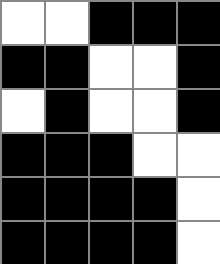[["white", "white", "black", "black", "black"], ["black", "black", "white", "white", "black"], ["white", "black", "white", "white", "black"], ["black", "black", "black", "white", "white"], ["black", "black", "black", "black", "white"], ["black", "black", "black", "black", "white"]]